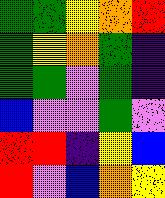[["green", "green", "yellow", "orange", "red"], ["green", "yellow", "orange", "green", "indigo"], ["green", "green", "violet", "green", "indigo"], ["blue", "violet", "violet", "green", "violet"], ["red", "red", "indigo", "yellow", "blue"], ["red", "violet", "blue", "orange", "yellow"]]